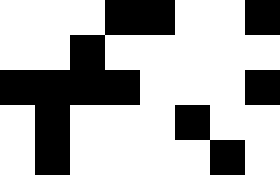[["white", "white", "white", "black", "black", "white", "white", "black"], ["white", "white", "black", "white", "white", "white", "white", "white"], ["black", "black", "black", "black", "white", "white", "white", "black"], ["white", "black", "white", "white", "white", "black", "white", "white"], ["white", "black", "white", "white", "white", "white", "black", "white"]]